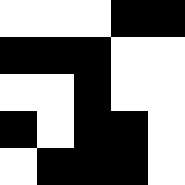[["white", "white", "white", "black", "black"], ["black", "black", "black", "white", "white"], ["white", "white", "black", "white", "white"], ["black", "white", "black", "black", "white"], ["white", "black", "black", "black", "white"]]